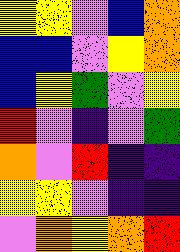[["yellow", "yellow", "violet", "blue", "orange"], ["blue", "blue", "violet", "yellow", "orange"], ["blue", "yellow", "green", "violet", "yellow"], ["red", "violet", "indigo", "violet", "green"], ["orange", "violet", "red", "indigo", "indigo"], ["yellow", "yellow", "violet", "indigo", "indigo"], ["violet", "orange", "yellow", "orange", "red"]]